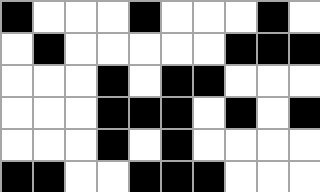[["black", "white", "white", "white", "black", "white", "white", "white", "black", "white"], ["white", "black", "white", "white", "white", "white", "white", "black", "black", "black"], ["white", "white", "white", "black", "white", "black", "black", "white", "white", "white"], ["white", "white", "white", "black", "black", "black", "white", "black", "white", "black"], ["white", "white", "white", "black", "white", "black", "white", "white", "white", "white"], ["black", "black", "white", "white", "black", "black", "black", "white", "white", "white"]]